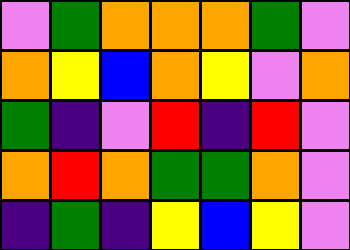[["violet", "green", "orange", "orange", "orange", "green", "violet"], ["orange", "yellow", "blue", "orange", "yellow", "violet", "orange"], ["green", "indigo", "violet", "red", "indigo", "red", "violet"], ["orange", "red", "orange", "green", "green", "orange", "violet"], ["indigo", "green", "indigo", "yellow", "blue", "yellow", "violet"]]